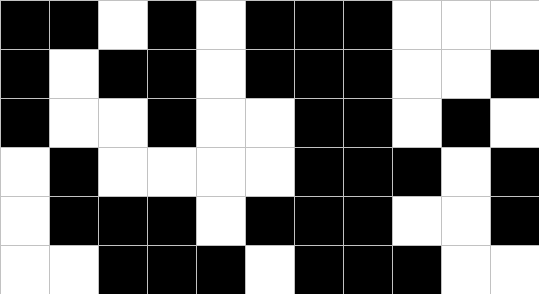[["black", "black", "white", "black", "white", "black", "black", "black", "white", "white", "white"], ["black", "white", "black", "black", "white", "black", "black", "black", "white", "white", "black"], ["black", "white", "white", "black", "white", "white", "black", "black", "white", "black", "white"], ["white", "black", "white", "white", "white", "white", "black", "black", "black", "white", "black"], ["white", "black", "black", "black", "white", "black", "black", "black", "white", "white", "black"], ["white", "white", "black", "black", "black", "white", "black", "black", "black", "white", "white"]]